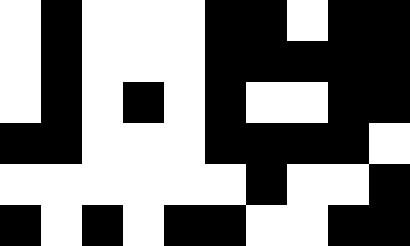[["white", "black", "white", "white", "white", "black", "black", "white", "black", "black"], ["white", "black", "white", "white", "white", "black", "black", "black", "black", "black"], ["white", "black", "white", "black", "white", "black", "white", "white", "black", "black"], ["black", "black", "white", "white", "white", "black", "black", "black", "black", "white"], ["white", "white", "white", "white", "white", "white", "black", "white", "white", "black"], ["black", "white", "black", "white", "black", "black", "white", "white", "black", "black"]]